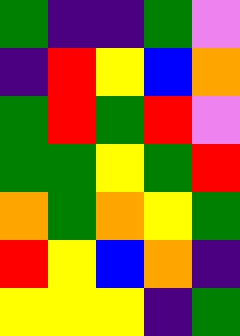[["green", "indigo", "indigo", "green", "violet"], ["indigo", "red", "yellow", "blue", "orange"], ["green", "red", "green", "red", "violet"], ["green", "green", "yellow", "green", "red"], ["orange", "green", "orange", "yellow", "green"], ["red", "yellow", "blue", "orange", "indigo"], ["yellow", "yellow", "yellow", "indigo", "green"]]